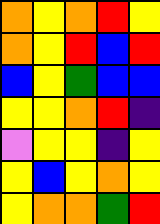[["orange", "yellow", "orange", "red", "yellow"], ["orange", "yellow", "red", "blue", "red"], ["blue", "yellow", "green", "blue", "blue"], ["yellow", "yellow", "orange", "red", "indigo"], ["violet", "yellow", "yellow", "indigo", "yellow"], ["yellow", "blue", "yellow", "orange", "yellow"], ["yellow", "orange", "orange", "green", "red"]]